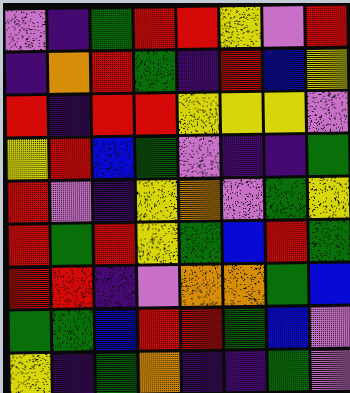[["violet", "indigo", "green", "red", "red", "yellow", "violet", "red"], ["indigo", "orange", "red", "green", "indigo", "red", "blue", "yellow"], ["red", "indigo", "red", "red", "yellow", "yellow", "yellow", "violet"], ["yellow", "red", "blue", "green", "violet", "indigo", "indigo", "green"], ["red", "violet", "indigo", "yellow", "orange", "violet", "green", "yellow"], ["red", "green", "red", "yellow", "green", "blue", "red", "green"], ["red", "red", "indigo", "violet", "orange", "orange", "green", "blue"], ["green", "green", "blue", "red", "red", "green", "blue", "violet"], ["yellow", "indigo", "green", "orange", "indigo", "indigo", "green", "violet"]]